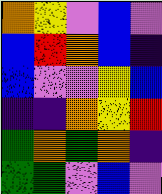[["orange", "yellow", "violet", "blue", "violet"], ["blue", "red", "orange", "blue", "indigo"], ["blue", "violet", "violet", "yellow", "blue"], ["indigo", "indigo", "orange", "yellow", "red"], ["green", "orange", "green", "orange", "indigo"], ["green", "green", "violet", "blue", "violet"]]